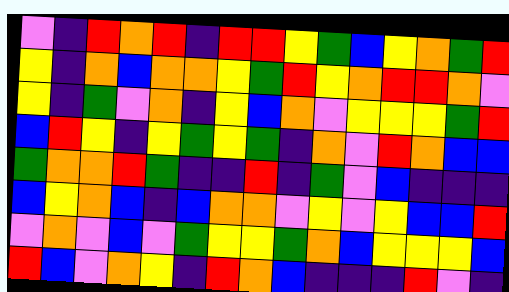[["violet", "indigo", "red", "orange", "red", "indigo", "red", "red", "yellow", "green", "blue", "yellow", "orange", "green", "red"], ["yellow", "indigo", "orange", "blue", "orange", "orange", "yellow", "green", "red", "yellow", "orange", "red", "red", "orange", "violet"], ["yellow", "indigo", "green", "violet", "orange", "indigo", "yellow", "blue", "orange", "violet", "yellow", "yellow", "yellow", "green", "red"], ["blue", "red", "yellow", "indigo", "yellow", "green", "yellow", "green", "indigo", "orange", "violet", "red", "orange", "blue", "blue"], ["green", "orange", "orange", "red", "green", "indigo", "indigo", "red", "indigo", "green", "violet", "blue", "indigo", "indigo", "indigo"], ["blue", "yellow", "orange", "blue", "indigo", "blue", "orange", "orange", "violet", "yellow", "violet", "yellow", "blue", "blue", "red"], ["violet", "orange", "violet", "blue", "violet", "green", "yellow", "yellow", "green", "orange", "blue", "yellow", "yellow", "yellow", "blue"], ["red", "blue", "violet", "orange", "yellow", "indigo", "red", "orange", "blue", "indigo", "indigo", "indigo", "red", "violet", "indigo"]]